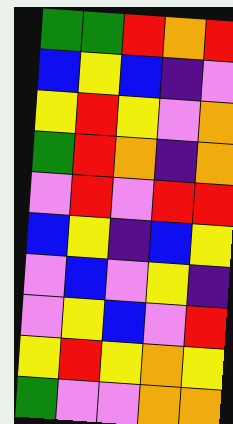[["green", "green", "red", "orange", "red"], ["blue", "yellow", "blue", "indigo", "violet"], ["yellow", "red", "yellow", "violet", "orange"], ["green", "red", "orange", "indigo", "orange"], ["violet", "red", "violet", "red", "red"], ["blue", "yellow", "indigo", "blue", "yellow"], ["violet", "blue", "violet", "yellow", "indigo"], ["violet", "yellow", "blue", "violet", "red"], ["yellow", "red", "yellow", "orange", "yellow"], ["green", "violet", "violet", "orange", "orange"]]